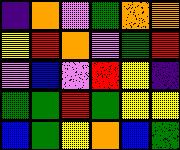[["indigo", "orange", "violet", "green", "orange", "orange"], ["yellow", "red", "orange", "violet", "green", "red"], ["violet", "blue", "violet", "red", "yellow", "indigo"], ["green", "green", "red", "green", "yellow", "yellow"], ["blue", "green", "yellow", "orange", "blue", "green"]]